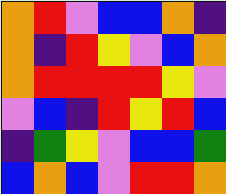[["orange", "red", "violet", "blue", "blue", "orange", "indigo"], ["orange", "indigo", "red", "yellow", "violet", "blue", "orange"], ["orange", "red", "red", "red", "red", "yellow", "violet"], ["violet", "blue", "indigo", "red", "yellow", "red", "blue"], ["indigo", "green", "yellow", "violet", "blue", "blue", "green"], ["blue", "orange", "blue", "violet", "red", "red", "orange"]]